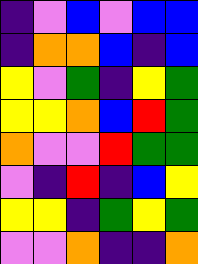[["indigo", "violet", "blue", "violet", "blue", "blue"], ["indigo", "orange", "orange", "blue", "indigo", "blue"], ["yellow", "violet", "green", "indigo", "yellow", "green"], ["yellow", "yellow", "orange", "blue", "red", "green"], ["orange", "violet", "violet", "red", "green", "green"], ["violet", "indigo", "red", "indigo", "blue", "yellow"], ["yellow", "yellow", "indigo", "green", "yellow", "green"], ["violet", "violet", "orange", "indigo", "indigo", "orange"]]